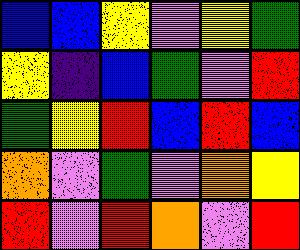[["blue", "blue", "yellow", "violet", "yellow", "green"], ["yellow", "indigo", "blue", "green", "violet", "red"], ["green", "yellow", "red", "blue", "red", "blue"], ["orange", "violet", "green", "violet", "orange", "yellow"], ["red", "violet", "red", "orange", "violet", "red"]]